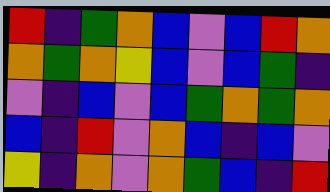[["red", "indigo", "green", "orange", "blue", "violet", "blue", "red", "orange"], ["orange", "green", "orange", "yellow", "blue", "violet", "blue", "green", "indigo"], ["violet", "indigo", "blue", "violet", "blue", "green", "orange", "green", "orange"], ["blue", "indigo", "red", "violet", "orange", "blue", "indigo", "blue", "violet"], ["yellow", "indigo", "orange", "violet", "orange", "green", "blue", "indigo", "red"]]